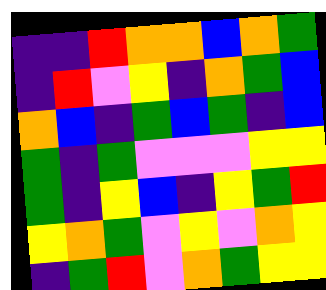[["indigo", "indigo", "red", "orange", "orange", "blue", "orange", "green"], ["indigo", "red", "violet", "yellow", "indigo", "orange", "green", "blue"], ["orange", "blue", "indigo", "green", "blue", "green", "indigo", "blue"], ["green", "indigo", "green", "violet", "violet", "violet", "yellow", "yellow"], ["green", "indigo", "yellow", "blue", "indigo", "yellow", "green", "red"], ["yellow", "orange", "green", "violet", "yellow", "violet", "orange", "yellow"], ["indigo", "green", "red", "violet", "orange", "green", "yellow", "yellow"]]